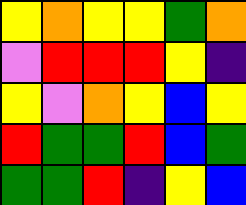[["yellow", "orange", "yellow", "yellow", "green", "orange"], ["violet", "red", "red", "red", "yellow", "indigo"], ["yellow", "violet", "orange", "yellow", "blue", "yellow"], ["red", "green", "green", "red", "blue", "green"], ["green", "green", "red", "indigo", "yellow", "blue"]]